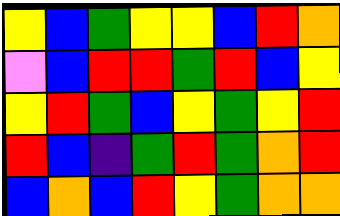[["yellow", "blue", "green", "yellow", "yellow", "blue", "red", "orange"], ["violet", "blue", "red", "red", "green", "red", "blue", "yellow"], ["yellow", "red", "green", "blue", "yellow", "green", "yellow", "red"], ["red", "blue", "indigo", "green", "red", "green", "orange", "red"], ["blue", "orange", "blue", "red", "yellow", "green", "orange", "orange"]]